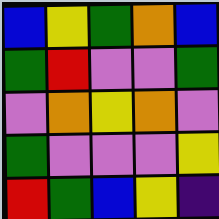[["blue", "yellow", "green", "orange", "blue"], ["green", "red", "violet", "violet", "green"], ["violet", "orange", "yellow", "orange", "violet"], ["green", "violet", "violet", "violet", "yellow"], ["red", "green", "blue", "yellow", "indigo"]]